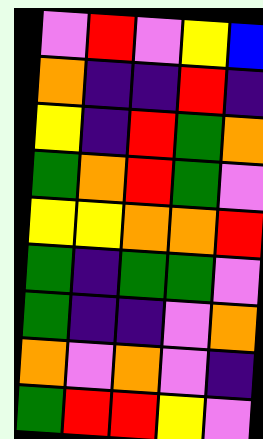[["violet", "red", "violet", "yellow", "blue"], ["orange", "indigo", "indigo", "red", "indigo"], ["yellow", "indigo", "red", "green", "orange"], ["green", "orange", "red", "green", "violet"], ["yellow", "yellow", "orange", "orange", "red"], ["green", "indigo", "green", "green", "violet"], ["green", "indigo", "indigo", "violet", "orange"], ["orange", "violet", "orange", "violet", "indigo"], ["green", "red", "red", "yellow", "violet"]]